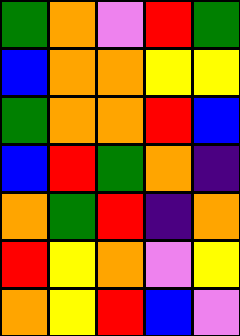[["green", "orange", "violet", "red", "green"], ["blue", "orange", "orange", "yellow", "yellow"], ["green", "orange", "orange", "red", "blue"], ["blue", "red", "green", "orange", "indigo"], ["orange", "green", "red", "indigo", "orange"], ["red", "yellow", "orange", "violet", "yellow"], ["orange", "yellow", "red", "blue", "violet"]]